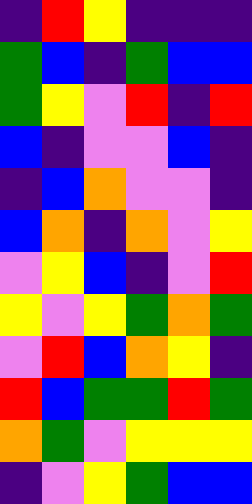[["indigo", "red", "yellow", "indigo", "indigo", "indigo"], ["green", "blue", "indigo", "green", "blue", "blue"], ["green", "yellow", "violet", "red", "indigo", "red"], ["blue", "indigo", "violet", "violet", "blue", "indigo"], ["indigo", "blue", "orange", "violet", "violet", "indigo"], ["blue", "orange", "indigo", "orange", "violet", "yellow"], ["violet", "yellow", "blue", "indigo", "violet", "red"], ["yellow", "violet", "yellow", "green", "orange", "green"], ["violet", "red", "blue", "orange", "yellow", "indigo"], ["red", "blue", "green", "green", "red", "green"], ["orange", "green", "violet", "yellow", "yellow", "yellow"], ["indigo", "violet", "yellow", "green", "blue", "blue"]]